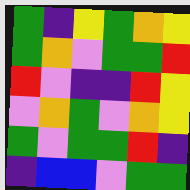[["green", "indigo", "yellow", "green", "orange", "yellow"], ["green", "orange", "violet", "green", "green", "red"], ["red", "violet", "indigo", "indigo", "red", "yellow"], ["violet", "orange", "green", "violet", "orange", "yellow"], ["green", "violet", "green", "green", "red", "indigo"], ["indigo", "blue", "blue", "violet", "green", "green"]]